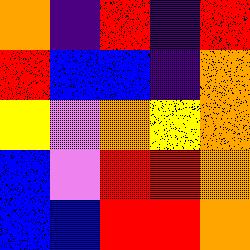[["orange", "indigo", "red", "indigo", "red"], ["red", "blue", "blue", "indigo", "orange"], ["yellow", "violet", "orange", "yellow", "orange"], ["blue", "violet", "red", "red", "orange"], ["blue", "blue", "red", "red", "orange"]]